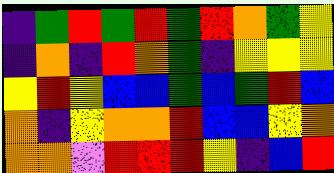[["indigo", "green", "red", "green", "red", "green", "red", "orange", "green", "yellow"], ["indigo", "orange", "indigo", "red", "orange", "green", "indigo", "yellow", "yellow", "yellow"], ["yellow", "red", "yellow", "blue", "blue", "green", "blue", "green", "red", "blue"], ["orange", "indigo", "yellow", "orange", "orange", "red", "blue", "blue", "yellow", "orange"], ["orange", "orange", "violet", "red", "red", "red", "yellow", "indigo", "blue", "red"]]